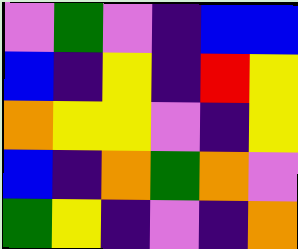[["violet", "green", "violet", "indigo", "blue", "blue"], ["blue", "indigo", "yellow", "indigo", "red", "yellow"], ["orange", "yellow", "yellow", "violet", "indigo", "yellow"], ["blue", "indigo", "orange", "green", "orange", "violet"], ["green", "yellow", "indigo", "violet", "indigo", "orange"]]